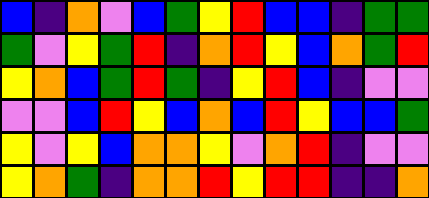[["blue", "indigo", "orange", "violet", "blue", "green", "yellow", "red", "blue", "blue", "indigo", "green", "green"], ["green", "violet", "yellow", "green", "red", "indigo", "orange", "red", "yellow", "blue", "orange", "green", "red"], ["yellow", "orange", "blue", "green", "red", "green", "indigo", "yellow", "red", "blue", "indigo", "violet", "violet"], ["violet", "violet", "blue", "red", "yellow", "blue", "orange", "blue", "red", "yellow", "blue", "blue", "green"], ["yellow", "violet", "yellow", "blue", "orange", "orange", "yellow", "violet", "orange", "red", "indigo", "violet", "violet"], ["yellow", "orange", "green", "indigo", "orange", "orange", "red", "yellow", "red", "red", "indigo", "indigo", "orange"]]